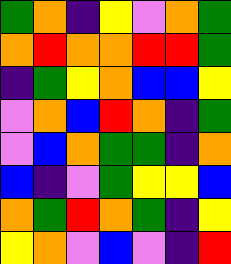[["green", "orange", "indigo", "yellow", "violet", "orange", "green"], ["orange", "red", "orange", "orange", "red", "red", "green"], ["indigo", "green", "yellow", "orange", "blue", "blue", "yellow"], ["violet", "orange", "blue", "red", "orange", "indigo", "green"], ["violet", "blue", "orange", "green", "green", "indigo", "orange"], ["blue", "indigo", "violet", "green", "yellow", "yellow", "blue"], ["orange", "green", "red", "orange", "green", "indigo", "yellow"], ["yellow", "orange", "violet", "blue", "violet", "indigo", "red"]]